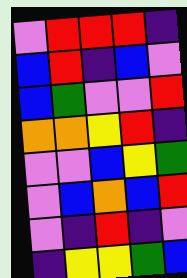[["violet", "red", "red", "red", "indigo"], ["blue", "red", "indigo", "blue", "violet"], ["blue", "green", "violet", "violet", "red"], ["orange", "orange", "yellow", "red", "indigo"], ["violet", "violet", "blue", "yellow", "green"], ["violet", "blue", "orange", "blue", "red"], ["violet", "indigo", "red", "indigo", "violet"], ["indigo", "yellow", "yellow", "green", "blue"]]